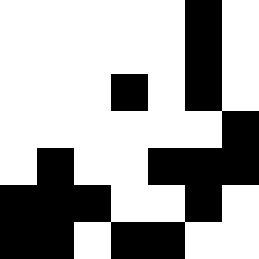[["white", "white", "white", "white", "white", "black", "white"], ["white", "white", "white", "white", "white", "black", "white"], ["white", "white", "white", "black", "white", "black", "white"], ["white", "white", "white", "white", "white", "white", "black"], ["white", "black", "white", "white", "black", "black", "black"], ["black", "black", "black", "white", "white", "black", "white"], ["black", "black", "white", "black", "black", "white", "white"]]